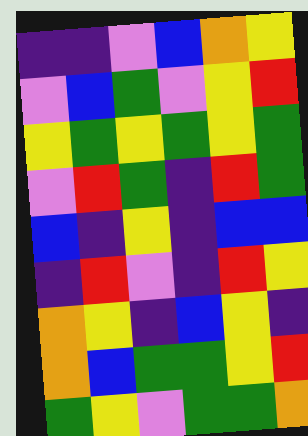[["indigo", "indigo", "violet", "blue", "orange", "yellow"], ["violet", "blue", "green", "violet", "yellow", "red"], ["yellow", "green", "yellow", "green", "yellow", "green"], ["violet", "red", "green", "indigo", "red", "green"], ["blue", "indigo", "yellow", "indigo", "blue", "blue"], ["indigo", "red", "violet", "indigo", "red", "yellow"], ["orange", "yellow", "indigo", "blue", "yellow", "indigo"], ["orange", "blue", "green", "green", "yellow", "red"], ["green", "yellow", "violet", "green", "green", "orange"]]